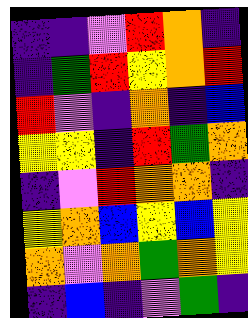[["indigo", "indigo", "violet", "red", "orange", "indigo"], ["indigo", "green", "red", "yellow", "orange", "red"], ["red", "violet", "indigo", "orange", "indigo", "blue"], ["yellow", "yellow", "indigo", "red", "green", "orange"], ["indigo", "violet", "red", "orange", "orange", "indigo"], ["yellow", "orange", "blue", "yellow", "blue", "yellow"], ["orange", "violet", "orange", "green", "orange", "yellow"], ["indigo", "blue", "indigo", "violet", "green", "indigo"]]